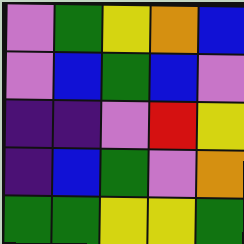[["violet", "green", "yellow", "orange", "blue"], ["violet", "blue", "green", "blue", "violet"], ["indigo", "indigo", "violet", "red", "yellow"], ["indigo", "blue", "green", "violet", "orange"], ["green", "green", "yellow", "yellow", "green"]]